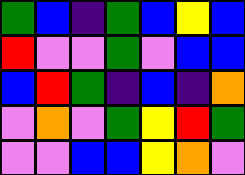[["green", "blue", "indigo", "green", "blue", "yellow", "blue"], ["red", "violet", "violet", "green", "violet", "blue", "blue"], ["blue", "red", "green", "indigo", "blue", "indigo", "orange"], ["violet", "orange", "violet", "green", "yellow", "red", "green"], ["violet", "violet", "blue", "blue", "yellow", "orange", "violet"]]